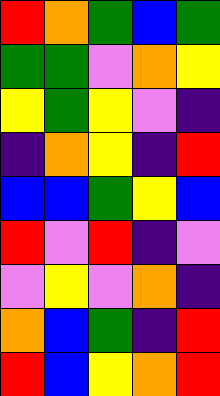[["red", "orange", "green", "blue", "green"], ["green", "green", "violet", "orange", "yellow"], ["yellow", "green", "yellow", "violet", "indigo"], ["indigo", "orange", "yellow", "indigo", "red"], ["blue", "blue", "green", "yellow", "blue"], ["red", "violet", "red", "indigo", "violet"], ["violet", "yellow", "violet", "orange", "indigo"], ["orange", "blue", "green", "indigo", "red"], ["red", "blue", "yellow", "orange", "red"]]